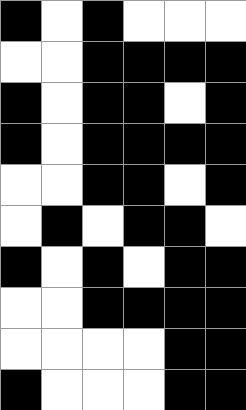[["black", "white", "black", "white", "white", "white"], ["white", "white", "black", "black", "black", "black"], ["black", "white", "black", "black", "white", "black"], ["black", "white", "black", "black", "black", "black"], ["white", "white", "black", "black", "white", "black"], ["white", "black", "white", "black", "black", "white"], ["black", "white", "black", "white", "black", "black"], ["white", "white", "black", "black", "black", "black"], ["white", "white", "white", "white", "black", "black"], ["black", "white", "white", "white", "black", "black"]]